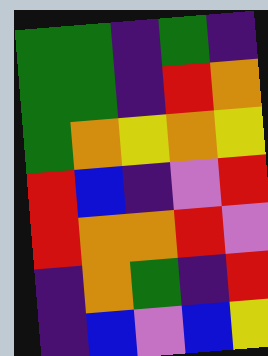[["green", "green", "indigo", "green", "indigo"], ["green", "green", "indigo", "red", "orange"], ["green", "orange", "yellow", "orange", "yellow"], ["red", "blue", "indigo", "violet", "red"], ["red", "orange", "orange", "red", "violet"], ["indigo", "orange", "green", "indigo", "red"], ["indigo", "blue", "violet", "blue", "yellow"]]